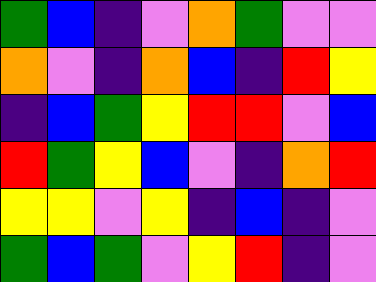[["green", "blue", "indigo", "violet", "orange", "green", "violet", "violet"], ["orange", "violet", "indigo", "orange", "blue", "indigo", "red", "yellow"], ["indigo", "blue", "green", "yellow", "red", "red", "violet", "blue"], ["red", "green", "yellow", "blue", "violet", "indigo", "orange", "red"], ["yellow", "yellow", "violet", "yellow", "indigo", "blue", "indigo", "violet"], ["green", "blue", "green", "violet", "yellow", "red", "indigo", "violet"]]